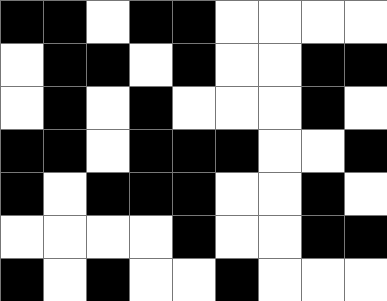[["black", "black", "white", "black", "black", "white", "white", "white", "white"], ["white", "black", "black", "white", "black", "white", "white", "black", "black"], ["white", "black", "white", "black", "white", "white", "white", "black", "white"], ["black", "black", "white", "black", "black", "black", "white", "white", "black"], ["black", "white", "black", "black", "black", "white", "white", "black", "white"], ["white", "white", "white", "white", "black", "white", "white", "black", "black"], ["black", "white", "black", "white", "white", "black", "white", "white", "white"]]